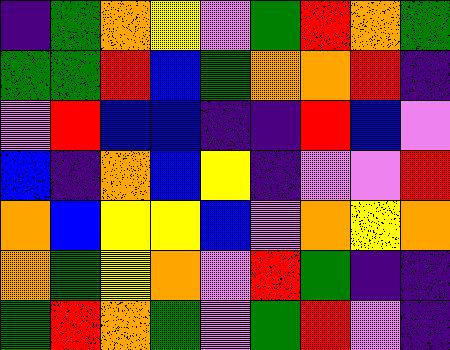[["indigo", "green", "orange", "yellow", "violet", "green", "red", "orange", "green"], ["green", "green", "red", "blue", "green", "orange", "orange", "red", "indigo"], ["violet", "red", "blue", "blue", "indigo", "indigo", "red", "blue", "violet"], ["blue", "indigo", "orange", "blue", "yellow", "indigo", "violet", "violet", "red"], ["orange", "blue", "yellow", "yellow", "blue", "violet", "orange", "yellow", "orange"], ["orange", "green", "yellow", "orange", "violet", "red", "green", "indigo", "indigo"], ["green", "red", "orange", "green", "violet", "green", "red", "violet", "indigo"]]